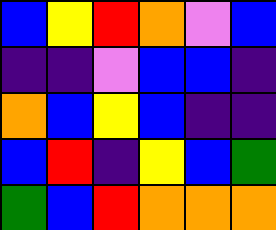[["blue", "yellow", "red", "orange", "violet", "blue"], ["indigo", "indigo", "violet", "blue", "blue", "indigo"], ["orange", "blue", "yellow", "blue", "indigo", "indigo"], ["blue", "red", "indigo", "yellow", "blue", "green"], ["green", "blue", "red", "orange", "orange", "orange"]]